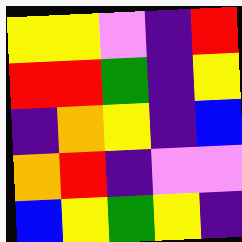[["yellow", "yellow", "violet", "indigo", "red"], ["red", "red", "green", "indigo", "yellow"], ["indigo", "orange", "yellow", "indigo", "blue"], ["orange", "red", "indigo", "violet", "violet"], ["blue", "yellow", "green", "yellow", "indigo"]]